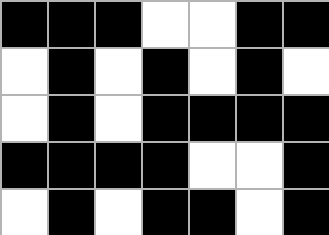[["black", "black", "black", "white", "white", "black", "black"], ["white", "black", "white", "black", "white", "black", "white"], ["white", "black", "white", "black", "black", "black", "black"], ["black", "black", "black", "black", "white", "white", "black"], ["white", "black", "white", "black", "black", "white", "black"]]